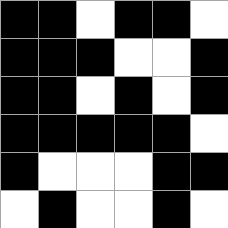[["black", "black", "white", "black", "black", "white"], ["black", "black", "black", "white", "white", "black"], ["black", "black", "white", "black", "white", "black"], ["black", "black", "black", "black", "black", "white"], ["black", "white", "white", "white", "black", "black"], ["white", "black", "white", "white", "black", "white"]]